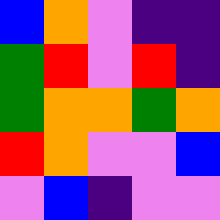[["blue", "orange", "violet", "indigo", "indigo"], ["green", "red", "violet", "red", "indigo"], ["green", "orange", "orange", "green", "orange"], ["red", "orange", "violet", "violet", "blue"], ["violet", "blue", "indigo", "violet", "violet"]]